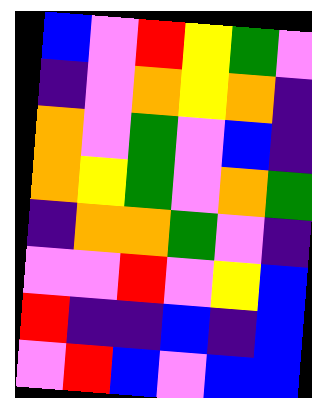[["blue", "violet", "red", "yellow", "green", "violet"], ["indigo", "violet", "orange", "yellow", "orange", "indigo"], ["orange", "violet", "green", "violet", "blue", "indigo"], ["orange", "yellow", "green", "violet", "orange", "green"], ["indigo", "orange", "orange", "green", "violet", "indigo"], ["violet", "violet", "red", "violet", "yellow", "blue"], ["red", "indigo", "indigo", "blue", "indigo", "blue"], ["violet", "red", "blue", "violet", "blue", "blue"]]